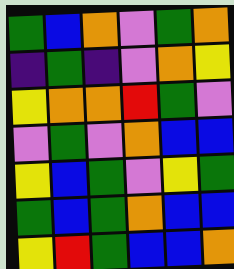[["green", "blue", "orange", "violet", "green", "orange"], ["indigo", "green", "indigo", "violet", "orange", "yellow"], ["yellow", "orange", "orange", "red", "green", "violet"], ["violet", "green", "violet", "orange", "blue", "blue"], ["yellow", "blue", "green", "violet", "yellow", "green"], ["green", "blue", "green", "orange", "blue", "blue"], ["yellow", "red", "green", "blue", "blue", "orange"]]